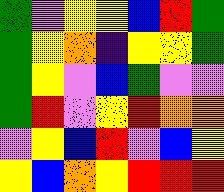[["green", "violet", "yellow", "yellow", "blue", "red", "green"], ["green", "yellow", "orange", "indigo", "yellow", "yellow", "green"], ["green", "yellow", "violet", "blue", "green", "violet", "violet"], ["green", "red", "violet", "yellow", "red", "orange", "orange"], ["violet", "yellow", "blue", "red", "violet", "blue", "yellow"], ["yellow", "blue", "orange", "yellow", "red", "red", "red"]]